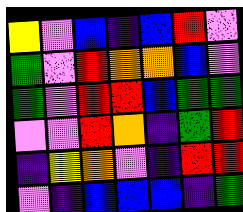[["yellow", "violet", "blue", "indigo", "blue", "red", "violet"], ["green", "violet", "red", "orange", "orange", "blue", "violet"], ["green", "violet", "red", "red", "blue", "green", "green"], ["violet", "violet", "red", "orange", "indigo", "green", "red"], ["indigo", "yellow", "orange", "violet", "indigo", "red", "red"], ["violet", "indigo", "blue", "blue", "blue", "indigo", "green"]]